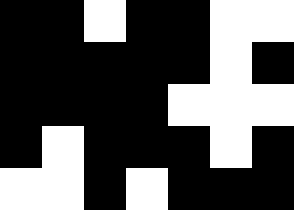[["black", "black", "white", "black", "black", "white", "white"], ["black", "black", "black", "black", "black", "white", "black"], ["black", "black", "black", "black", "white", "white", "white"], ["black", "white", "black", "black", "black", "white", "black"], ["white", "white", "black", "white", "black", "black", "black"]]